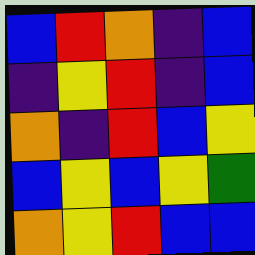[["blue", "red", "orange", "indigo", "blue"], ["indigo", "yellow", "red", "indigo", "blue"], ["orange", "indigo", "red", "blue", "yellow"], ["blue", "yellow", "blue", "yellow", "green"], ["orange", "yellow", "red", "blue", "blue"]]